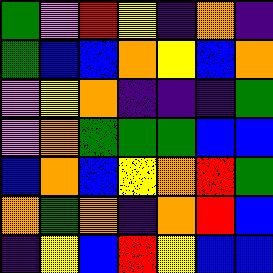[["green", "violet", "red", "yellow", "indigo", "orange", "indigo"], ["green", "blue", "blue", "orange", "yellow", "blue", "orange"], ["violet", "yellow", "orange", "indigo", "indigo", "indigo", "green"], ["violet", "orange", "green", "green", "green", "blue", "blue"], ["blue", "orange", "blue", "yellow", "orange", "red", "green"], ["orange", "green", "orange", "indigo", "orange", "red", "blue"], ["indigo", "yellow", "blue", "red", "yellow", "blue", "blue"]]